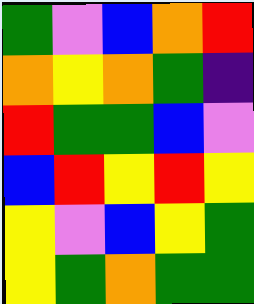[["green", "violet", "blue", "orange", "red"], ["orange", "yellow", "orange", "green", "indigo"], ["red", "green", "green", "blue", "violet"], ["blue", "red", "yellow", "red", "yellow"], ["yellow", "violet", "blue", "yellow", "green"], ["yellow", "green", "orange", "green", "green"]]